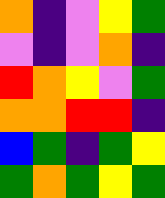[["orange", "indigo", "violet", "yellow", "green"], ["violet", "indigo", "violet", "orange", "indigo"], ["red", "orange", "yellow", "violet", "green"], ["orange", "orange", "red", "red", "indigo"], ["blue", "green", "indigo", "green", "yellow"], ["green", "orange", "green", "yellow", "green"]]